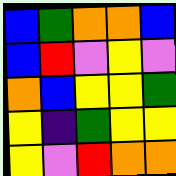[["blue", "green", "orange", "orange", "blue"], ["blue", "red", "violet", "yellow", "violet"], ["orange", "blue", "yellow", "yellow", "green"], ["yellow", "indigo", "green", "yellow", "yellow"], ["yellow", "violet", "red", "orange", "orange"]]